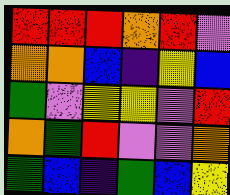[["red", "red", "red", "orange", "red", "violet"], ["orange", "orange", "blue", "indigo", "yellow", "blue"], ["green", "violet", "yellow", "yellow", "violet", "red"], ["orange", "green", "red", "violet", "violet", "orange"], ["green", "blue", "indigo", "green", "blue", "yellow"]]